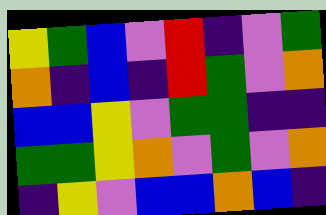[["yellow", "green", "blue", "violet", "red", "indigo", "violet", "green"], ["orange", "indigo", "blue", "indigo", "red", "green", "violet", "orange"], ["blue", "blue", "yellow", "violet", "green", "green", "indigo", "indigo"], ["green", "green", "yellow", "orange", "violet", "green", "violet", "orange"], ["indigo", "yellow", "violet", "blue", "blue", "orange", "blue", "indigo"]]